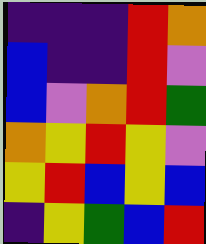[["indigo", "indigo", "indigo", "red", "orange"], ["blue", "indigo", "indigo", "red", "violet"], ["blue", "violet", "orange", "red", "green"], ["orange", "yellow", "red", "yellow", "violet"], ["yellow", "red", "blue", "yellow", "blue"], ["indigo", "yellow", "green", "blue", "red"]]